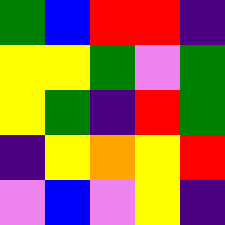[["green", "blue", "red", "red", "indigo"], ["yellow", "yellow", "green", "violet", "green"], ["yellow", "green", "indigo", "red", "green"], ["indigo", "yellow", "orange", "yellow", "red"], ["violet", "blue", "violet", "yellow", "indigo"]]